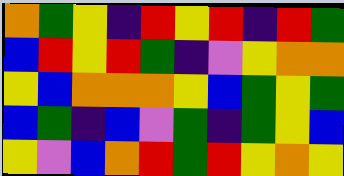[["orange", "green", "yellow", "indigo", "red", "yellow", "red", "indigo", "red", "green"], ["blue", "red", "yellow", "red", "green", "indigo", "violet", "yellow", "orange", "orange"], ["yellow", "blue", "orange", "orange", "orange", "yellow", "blue", "green", "yellow", "green"], ["blue", "green", "indigo", "blue", "violet", "green", "indigo", "green", "yellow", "blue"], ["yellow", "violet", "blue", "orange", "red", "green", "red", "yellow", "orange", "yellow"]]